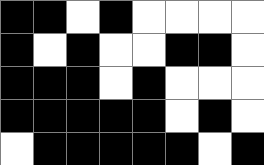[["black", "black", "white", "black", "white", "white", "white", "white"], ["black", "white", "black", "white", "white", "black", "black", "white"], ["black", "black", "black", "white", "black", "white", "white", "white"], ["black", "black", "black", "black", "black", "white", "black", "white"], ["white", "black", "black", "black", "black", "black", "white", "black"]]